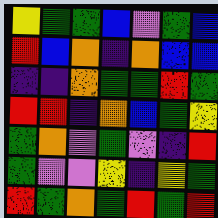[["yellow", "green", "green", "blue", "violet", "green", "blue"], ["red", "blue", "orange", "indigo", "orange", "blue", "blue"], ["indigo", "indigo", "orange", "green", "green", "red", "green"], ["red", "red", "indigo", "orange", "blue", "green", "yellow"], ["green", "orange", "violet", "green", "violet", "indigo", "red"], ["green", "violet", "violet", "yellow", "indigo", "yellow", "green"], ["red", "green", "orange", "green", "red", "green", "red"]]